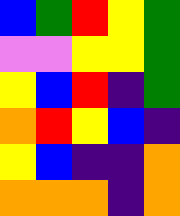[["blue", "green", "red", "yellow", "green"], ["violet", "violet", "yellow", "yellow", "green"], ["yellow", "blue", "red", "indigo", "green"], ["orange", "red", "yellow", "blue", "indigo"], ["yellow", "blue", "indigo", "indigo", "orange"], ["orange", "orange", "orange", "indigo", "orange"]]